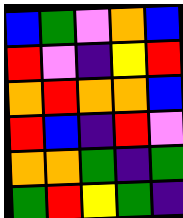[["blue", "green", "violet", "orange", "blue"], ["red", "violet", "indigo", "yellow", "red"], ["orange", "red", "orange", "orange", "blue"], ["red", "blue", "indigo", "red", "violet"], ["orange", "orange", "green", "indigo", "green"], ["green", "red", "yellow", "green", "indigo"]]